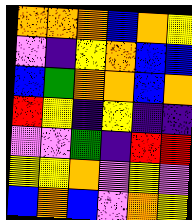[["orange", "orange", "orange", "blue", "orange", "yellow"], ["violet", "indigo", "yellow", "orange", "blue", "blue"], ["blue", "green", "orange", "orange", "blue", "orange"], ["red", "yellow", "indigo", "yellow", "indigo", "indigo"], ["violet", "violet", "green", "indigo", "red", "red"], ["yellow", "yellow", "orange", "violet", "yellow", "violet"], ["blue", "orange", "blue", "violet", "orange", "yellow"]]